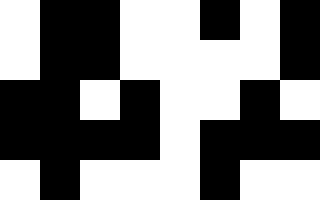[["white", "black", "black", "white", "white", "black", "white", "black"], ["white", "black", "black", "white", "white", "white", "white", "black"], ["black", "black", "white", "black", "white", "white", "black", "white"], ["black", "black", "black", "black", "white", "black", "black", "black"], ["white", "black", "white", "white", "white", "black", "white", "white"]]